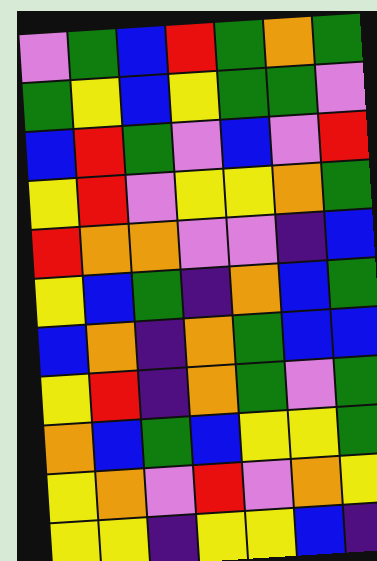[["violet", "green", "blue", "red", "green", "orange", "green"], ["green", "yellow", "blue", "yellow", "green", "green", "violet"], ["blue", "red", "green", "violet", "blue", "violet", "red"], ["yellow", "red", "violet", "yellow", "yellow", "orange", "green"], ["red", "orange", "orange", "violet", "violet", "indigo", "blue"], ["yellow", "blue", "green", "indigo", "orange", "blue", "green"], ["blue", "orange", "indigo", "orange", "green", "blue", "blue"], ["yellow", "red", "indigo", "orange", "green", "violet", "green"], ["orange", "blue", "green", "blue", "yellow", "yellow", "green"], ["yellow", "orange", "violet", "red", "violet", "orange", "yellow"], ["yellow", "yellow", "indigo", "yellow", "yellow", "blue", "indigo"]]